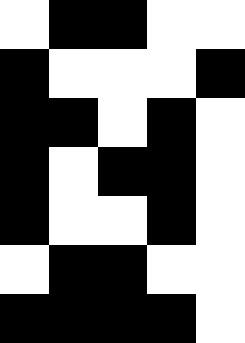[["white", "black", "black", "white", "white"], ["black", "white", "white", "white", "black"], ["black", "black", "white", "black", "white"], ["black", "white", "black", "black", "white"], ["black", "white", "white", "black", "white"], ["white", "black", "black", "white", "white"], ["black", "black", "black", "black", "white"]]